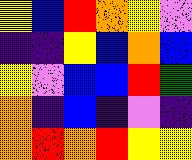[["yellow", "blue", "red", "orange", "yellow", "violet"], ["indigo", "indigo", "yellow", "blue", "orange", "blue"], ["yellow", "violet", "blue", "blue", "red", "green"], ["orange", "indigo", "blue", "indigo", "violet", "indigo"], ["orange", "red", "orange", "red", "yellow", "yellow"]]